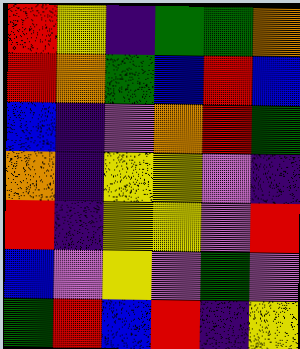[["red", "yellow", "indigo", "green", "green", "orange"], ["red", "orange", "green", "blue", "red", "blue"], ["blue", "indigo", "violet", "orange", "red", "green"], ["orange", "indigo", "yellow", "yellow", "violet", "indigo"], ["red", "indigo", "yellow", "yellow", "violet", "red"], ["blue", "violet", "yellow", "violet", "green", "violet"], ["green", "red", "blue", "red", "indigo", "yellow"]]